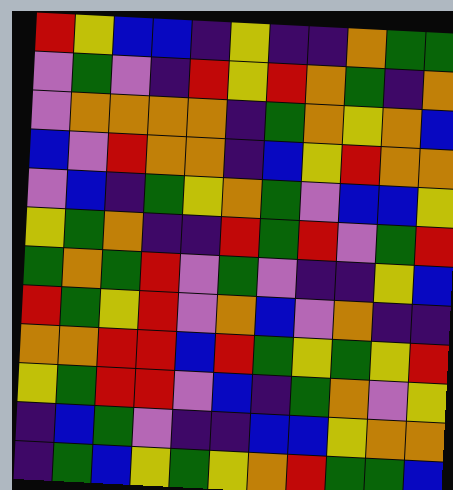[["red", "yellow", "blue", "blue", "indigo", "yellow", "indigo", "indigo", "orange", "green", "green"], ["violet", "green", "violet", "indigo", "red", "yellow", "red", "orange", "green", "indigo", "orange"], ["violet", "orange", "orange", "orange", "orange", "indigo", "green", "orange", "yellow", "orange", "blue"], ["blue", "violet", "red", "orange", "orange", "indigo", "blue", "yellow", "red", "orange", "orange"], ["violet", "blue", "indigo", "green", "yellow", "orange", "green", "violet", "blue", "blue", "yellow"], ["yellow", "green", "orange", "indigo", "indigo", "red", "green", "red", "violet", "green", "red"], ["green", "orange", "green", "red", "violet", "green", "violet", "indigo", "indigo", "yellow", "blue"], ["red", "green", "yellow", "red", "violet", "orange", "blue", "violet", "orange", "indigo", "indigo"], ["orange", "orange", "red", "red", "blue", "red", "green", "yellow", "green", "yellow", "red"], ["yellow", "green", "red", "red", "violet", "blue", "indigo", "green", "orange", "violet", "yellow"], ["indigo", "blue", "green", "violet", "indigo", "indigo", "blue", "blue", "yellow", "orange", "orange"], ["indigo", "green", "blue", "yellow", "green", "yellow", "orange", "red", "green", "green", "blue"]]